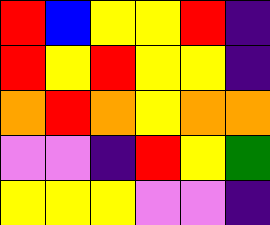[["red", "blue", "yellow", "yellow", "red", "indigo"], ["red", "yellow", "red", "yellow", "yellow", "indigo"], ["orange", "red", "orange", "yellow", "orange", "orange"], ["violet", "violet", "indigo", "red", "yellow", "green"], ["yellow", "yellow", "yellow", "violet", "violet", "indigo"]]